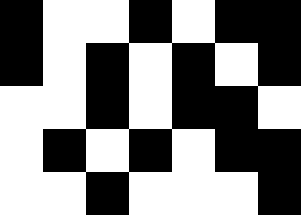[["black", "white", "white", "black", "white", "black", "black"], ["black", "white", "black", "white", "black", "white", "black"], ["white", "white", "black", "white", "black", "black", "white"], ["white", "black", "white", "black", "white", "black", "black"], ["white", "white", "black", "white", "white", "white", "black"]]